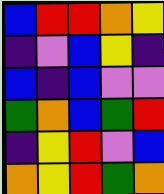[["blue", "red", "red", "orange", "yellow"], ["indigo", "violet", "blue", "yellow", "indigo"], ["blue", "indigo", "blue", "violet", "violet"], ["green", "orange", "blue", "green", "red"], ["indigo", "yellow", "red", "violet", "blue"], ["orange", "yellow", "red", "green", "orange"]]